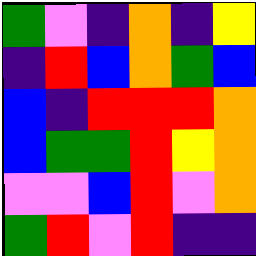[["green", "violet", "indigo", "orange", "indigo", "yellow"], ["indigo", "red", "blue", "orange", "green", "blue"], ["blue", "indigo", "red", "red", "red", "orange"], ["blue", "green", "green", "red", "yellow", "orange"], ["violet", "violet", "blue", "red", "violet", "orange"], ["green", "red", "violet", "red", "indigo", "indigo"]]